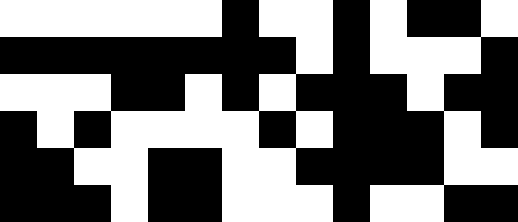[["white", "white", "white", "white", "white", "white", "black", "white", "white", "black", "white", "black", "black", "white"], ["black", "black", "black", "black", "black", "black", "black", "black", "white", "black", "white", "white", "white", "black"], ["white", "white", "white", "black", "black", "white", "black", "white", "black", "black", "black", "white", "black", "black"], ["black", "white", "black", "white", "white", "white", "white", "black", "white", "black", "black", "black", "white", "black"], ["black", "black", "white", "white", "black", "black", "white", "white", "black", "black", "black", "black", "white", "white"], ["black", "black", "black", "white", "black", "black", "white", "white", "white", "black", "white", "white", "black", "black"]]